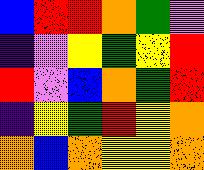[["blue", "red", "red", "orange", "green", "violet"], ["indigo", "violet", "yellow", "green", "yellow", "red"], ["red", "violet", "blue", "orange", "green", "red"], ["indigo", "yellow", "green", "red", "yellow", "orange"], ["orange", "blue", "orange", "yellow", "yellow", "orange"]]